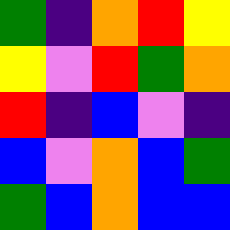[["green", "indigo", "orange", "red", "yellow"], ["yellow", "violet", "red", "green", "orange"], ["red", "indigo", "blue", "violet", "indigo"], ["blue", "violet", "orange", "blue", "green"], ["green", "blue", "orange", "blue", "blue"]]